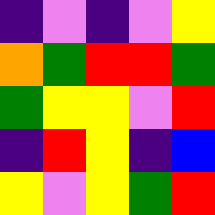[["indigo", "violet", "indigo", "violet", "yellow"], ["orange", "green", "red", "red", "green"], ["green", "yellow", "yellow", "violet", "red"], ["indigo", "red", "yellow", "indigo", "blue"], ["yellow", "violet", "yellow", "green", "red"]]